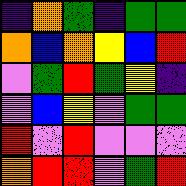[["indigo", "orange", "green", "indigo", "green", "green"], ["orange", "blue", "orange", "yellow", "blue", "red"], ["violet", "green", "red", "green", "yellow", "indigo"], ["violet", "blue", "yellow", "violet", "green", "green"], ["red", "violet", "red", "violet", "violet", "violet"], ["orange", "red", "red", "violet", "green", "red"]]